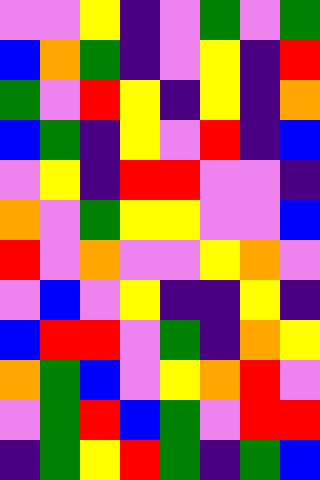[["violet", "violet", "yellow", "indigo", "violet", "green", "violet", "green"], ["blue", "orange", "green", "indigo", "violet", "yellow", "indigo", "red"], ["green", "violet", "red", "yellow", "indigo", "yellow", "indigo", "orange"], ["blue", "green", "indigo", "yellow", "violet", "red", "indigo", "blue"], ["violet", "yellow", "indigo", "red", "red", "violet", "violet", "indigo"], ["orange", "violet", "green", "yellow", "yellow", "violet", "violet", "blue"], ["red", "violet", "orange", "violet", "violet", "yellow", "orange", "violet"], ["violet", "blue", "violet", "yellow", "indigo", "indigo", "yellow", "indigo"], ["blue", "red", "red", "violet", "green", "indigo", "orange", "yellow"], ["orange", "green", "blue", "violet", "yellow", "orange", "red", "violet"], ["violet", "green", "red", "blue", "green", "violet", "red", "red"], ["indigo", "green", "yellow", "red", "green", "indigo", "green", "blue"]]